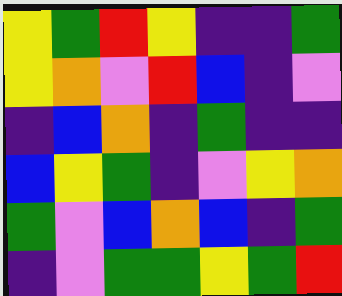[["yellow", "green", "red", "yellow", "indigo", "indigo", "green"], ["yellow", "orange", "violet", "red", "blue", "indigo", "violet"], ["indigo", "blue", "orange", "indigo", "green", "indigo", "indigo"], ["blue", "yellow", "green", "indigo", "violet", "yellow", "orange"], ["green", "violet", "blue", "orange", "blue", "indigo", "green"], ["indigo", "violet", "green", "green", "yellow", "green", "red"]]